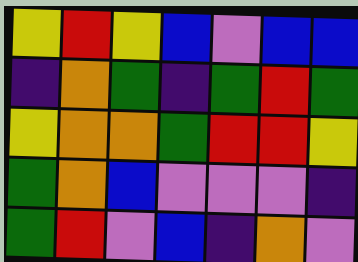[["yellow", "red", "yellow", "blue", "violet", "blue", "blue"], ["indigo", "orange", "green", "indigo", "green", "red", "green"], ["yellow", "orange", "orange", "green", "red", "red", "yellow"], ["green", "orange", "blue", "violet", "violet", "violet", "indigo"], ["green", "red", "violet", "blue", "indigo", "orange", "violet"]]